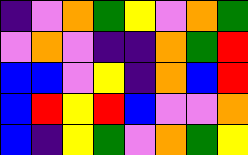[["indigo", "violet", "orange", "green", "yellow", "violet", "orange", "green"], ["violet", "orange", "violet", "indigo", "indigo", "orange", "green", "red"], ["blue", "blue", "violet", "yellow", "indigo", "orange", "blue", "red"], ["blue", "red", "yellow", "red", "blue", "violet", "violet", "orange"], ["blue", "indigo", "yellow", "green", "violet", "orange", "green", "yellow"]]